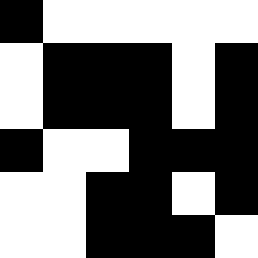[["black", "white", "white", "white", "white", "white"], ["white", "black", "black", "black", "white", "black"], ["white", "black", "black", "black", "white", "black"], ["black", "white", "white", "black", "black", "black"], ["white", "white", "black", "black", "white", "black"], ["white", "white", "black", "black", "black", "white"]]